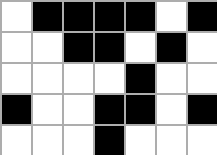[["white", "black", "black", "black", "black", "white", "black"], ["white", "white", "black", "black", "white", "black", "white"], ["white", "white", "white", "white", "black", "white", "white"], ["black", "white", "white", "black", "black", "white", "black"], ["white", "white", "white", "black", "white", "white", "white"]]